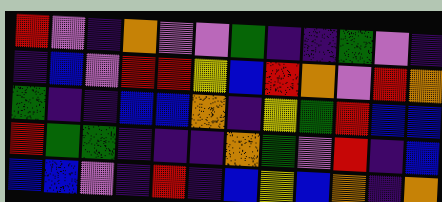[["red", "violet", "indigo", "orange", "violet", "violet", "green", "indigo", "indigo", "green", "violet", "indigo"], ["indigo", "blue", "violet", "red", "red", "yellow", "blue", "red", "orange", "violet", "red", "orange"], ["green", "indigo", "indigo", "blue", "blue", "orange", "indigo", "yellow", "green", "red", "blue", "blue"], ["red", "green", "green", "indigo", "indigo", "indigo", "orange", "green", "violet", "red", "indigo", "blue"], ["blue", "blue", "violet", "indigo", "red", "indigo", "blue", "yellow", "blue", "orange", "indigo", "orange"]]